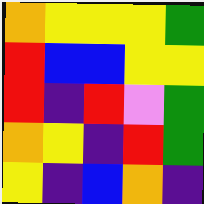[["orange", "yellow", "yellow", "yellow", "green"], ["red", "blue", "blue", "yellow", "yellow"], ["red", "indigo", "red", "violet", "green"], ["orange", "yellow", "indigo", "red", "green"], ["yellow", "indigo", "blue", "orange", "indigo"]]